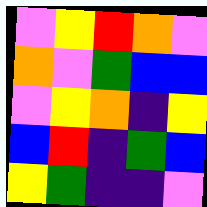[["violet", "yellow", "red", "orange", "violet"], ["orange", "violet", "green", "blue", "blue"], ["violet", "yellow", "orange", "indigo", "yellow"], ["blue", "red", "indigo", "green", "blue"], ["yellow", "green", "indigo", "indigo", "violet"]]